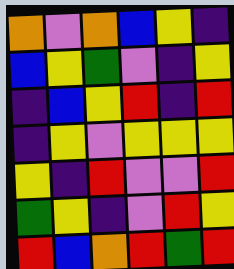[["orange", "violet", "orange", "blue", "yellow", "indigo"], ["blue", "yellow", "green", "violet", "indigo", "yellow"], ["indigo", "blue", "yellow", "red", "indigo", "red"], ["indigo", "yellow", "violet", "yellow", "yellow", "yellow"], ["yellow", "indigo", "red", "violet", "violet", "red"], ["green", "yellow", "indigo", "violet", "red", "yellow"], ["red", "blue", "orange", "red", "green", "red"]]